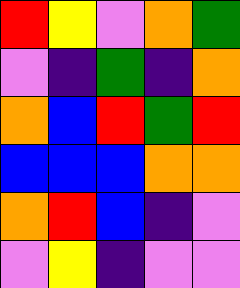[["red", "yellow", "violet", "orange", "green"], ["violet", "indigo", "green", "indigo", "orange"], ["orange", "blue", "red", "green", "red"], ["blue", "blue", "blue", "orange", "orange"], ["orange", "red", "blue", "indigo", "violet"], ["violet", "yellow", "indigo", "violet", "violet"]]